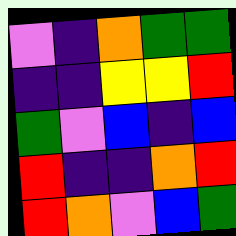[["violet", "indigo", "orange", "green", "green"], ["indigo", "indigo", "yellow", "yellow", "red"], ["green", "violet", "blue", "indigo", "blue"], ["red", "indigo", "indigo", "orange", "red"], ["red", "orange", "violet", "blue", "green"]]